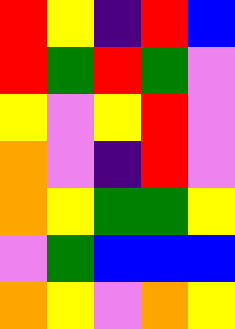[["red", "yellow", "indigo", "red", "blue"], ["red", "green", "red", "green", "violet"], ["yellow", "violet", "yellow", "red", "violet"], ["orange", "violet", "indigo", "red", "violet"], ["orange", "yellow", "green", "green", "yellow"], ["violet", "green", "blue", "blue", "blue"], ["orange", "yellow", "violet", "orange", "yellow"]]